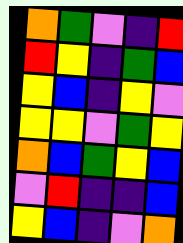[["orange", "green", "violet", "indigo", "red"], ["red", "yellow", "indigo", "green", "blue"], ["yellow", "blue", "indigo", "yellow", "violet"], ["yellow", "yellow", "violet", "green", "yellow"], ["orange", "blue", "green", "yellow", "blue"], ["violet", "red", "indigo", "indigo", "blue"], ["yellow", "blue", "indigo", "violet", "orange"]]